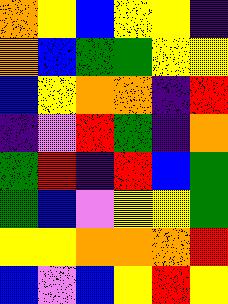[["orange", "yellow", "blue", "yellow", "yellow", "indigo"], ["orange", "blue", "green", "green", "yellow", "yellow"], ["blue", "yellow", "orange", "orange", "indigo", "red"], ["indigo", "violet", "red", "green", "indigo", "orange"], ["green", "red", "indigo", "red", "blue", "green"], ["green", "blue", "violet", "yellow", "yellow", "green"], ["yellow", "yellow", "orange", "orange", "orange", "red"], ["blue", "violet", "blue", "yellow", "red", "yellow"]]